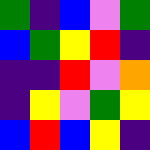[["green", "indigo", "blue", "violet", "green"], ["blue", "green", "yellow", "red", "indigo"], ["indigo", "indigo", "red", "violet", "orange"], ["indigo", "yellow", "violet", "green", "yellow"], ["blue", "red", "blue", "yellow", "indigo"]]